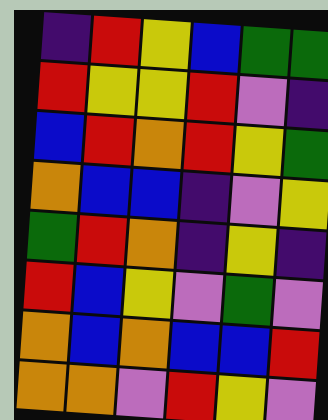[["indigo", "red", "yellow", "blue", "green", "green"], ["red", "yellow", "yellow", "red", "violet", "indigo"], ["blue", "red", "orange", "red", "yellow", "green"], ["orange", "blue", "blue", "indigo", "violet", "yellow"], ["green", "red", "orange", "indigo", "yellow", "indigo"], ["red", "blue", "yellow", "violet", "green", "violet"], ["orange", "blue", "orange", "blue", "blue", "red"], ["orange", "orange", "violet", "red", "yellow", "violet"]]